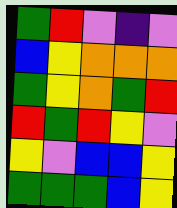[["green", "red", "violet", "indigo", "violet"], ["blue", "yellow", "orange", "orange", "orange"], ["green", "yellow", "orange", "green", "red"], ["red", "green", "red", "yellow", "violet"], ["yellow", "violet", "blue", "blue", "yellow"], ["green", "green", "green", "blue", "yellow"]]